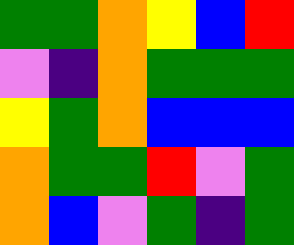[["green", "green", "orange", "yellow", "blue", "red"], ["violet", "indigo", "orange", "green", "green", "green"], ["yellow", "green", "orange", "blue", "blue", "blue"], ["orange", "green", "green", "red", "violet", "green"], ["orange", "blue", "violet", "green", "indigo", "green"]]